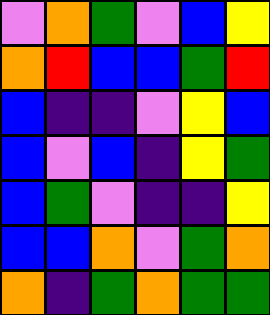[["violet", "orange", "green", "violet", "blue", "yellow"], ["orange", "red", "blue", "blue", "green", "red"], ["blue", "indigo", "indigo", "violet", "yellow", "blue"], ["blue", "violet", "blue", "indigo", "yellow", "green"], ["blue", "green", "violet", "indigo", "indigo", "yellow"], ["blue", "blue", "orange", "violet", "green", "orange"], ["orange", "indigo", "green", "orange", "green", "green"]]